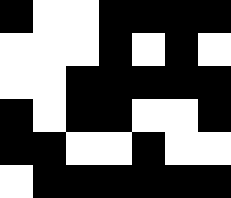[["black", "white", "white", "black", "black", "black", "black"], ["white", "white", "white", "black", "white", "black", "white"], ["white", "white", "black", "black", "black", "black", "black"], ["black", "white", "black", "black", "white", "white", "black"], ["black", "black", "white", "white", "black", "white", "white"], ["white", "black", "black", "black", "black", "black", "black"]]